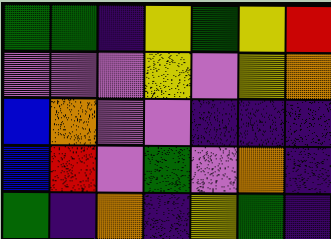[["green", "green", "indigo", "yellow", "green", "yellow", "red"], ["violet", "violet", "violet", "yellow", "violet", "yellow", "orange"], ["blue", "orange", "violet", "violet", "indigo", "indigo", "indigo"], ["blue", "red", "violet", "green", "violet", "orange", "indigo"], ["green", "indigo", "orange", "indigo", "yellow", "green", "indigo"]]